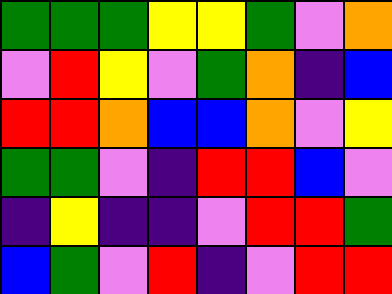[["green", "green", "green", "yellow", "yellow", "green", "violet", "orange"], ["violet", "red", "yellow", "violet", "green", "orange", "indigo", "blue"], ["red", "red", "orange", "blue", "blue", "orange", "violet", "yellow"], ["green", "green", "violet", "indigo", "red", "red", "blue", "violet"], ["indigo", "yellow", "indigo", "indigo", "violet", "red", "red", "green"], ["blue", "green", "violet", "red", "indigo", "violet", "red", "red"]]